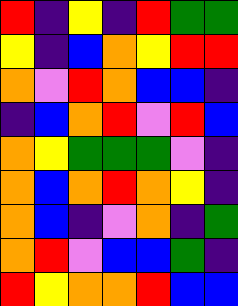[["red", "indigo", "yellow", "indigo", "red", "green", "green"], ["yellow", "indigo", "blue", "orange", "yellow", "red", "red"], ["orange", "violet", "red", "orange", "blue", "blue", "indigo"], ["indigo", "blue", "orange", "red", "violet", "red", "blue"], ["orange", "yellow", "green", "green", "green", "violet", "indigo"], ["orange", "blue", "orange", "red", "orange", "yellow", "indigo"], ["orange", "blue", "indigo", "violet", "orange", "indigo", "green"], ["orange", "red", "violet", "blue", "blue", "green", "indigo"], ["red", "yellow", "orange", "orange", "red", "blue", "blue"]]